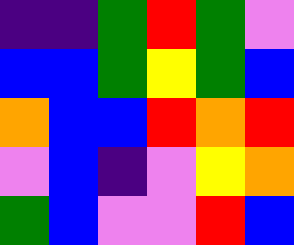[["indigo", "indigo", "green", "red", "green", "violet"], ["blue", "blue", "green", "yellow", "green", "blue"], ["orange", "blue", "blue", "red", "orange", "red"], ["violet", "blue", "indigo", "violet", "yellow", "orange"], ["green", "blue", "violet", "violet", "red", "blue"]]